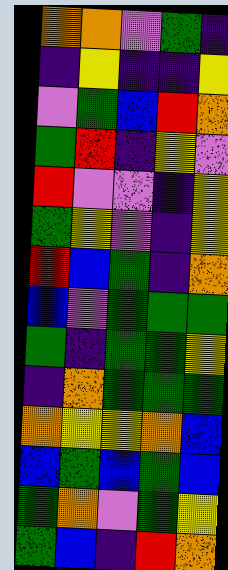[["orange", "orange", "violet", "green", "indigo"], ["indigo", "yellow", "indigo", "indigo", "yellow"], ["violet", "green", "blue", "red", "orange"], ["green", "red", "indigo", "yellow", "violet"], ["red", "violet", "violet", "indigo", "yellow"], ["green", "yellow", "violet", "indigo", "yellow"], ["red", "blue", "green", "indigo", "orange"], ["blue", "violet", "green", "green", "green"], ["green", "indigo", "green", "green", "yellow"], ["indigo", "orange", "green", "green", "green"], ["orange", "yellow", "yellow", "orange", "blue"], ["blue", "green", "blue", "green", "blue"], ["green", "orange", "violet", "green", "yellow"], ["green", "blue", "indigo", "red", "orange"]]